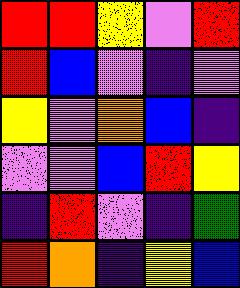[["red", "red", "yellow", "violet", "red"], ["red", "blue", "violet", "indigo", "violet"], ["yellow", "violet", "orange", "blue", "indigo"], ["violet", "violet", "blue", "red", "yellow"], ["indigo", "red", "violet", "indigo", "green"], ["red", "orange", "indigo", "yellow", "blue"]]